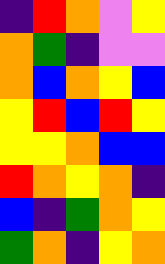[["indigo", "red", "orange", "violet", "yellow"], ["orange", "green", "indigo", "violet", "violet"], ["orange", "blue", "orange", "yellow", "blue"], ["yellow", "red", "blue", "red", "yellow"], ["yellow", "yellow", "orange", "blue", "blue"], ["red", "orange", "yellow", "orange", "indigo"], ["blue", "indigo", "green", "orange", "yellow"], ["green", "orange", "indigo", "yellow", "orange"]]